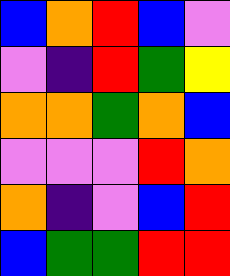[["blue", "orange", "red", "blue", "violet"], ["violet", "indigo", "red", "green", "yellow"], ["orange", "orange", "green", "orange", "blue"], ["violet", "violet", "violet", "red", "orange"], ["orange", "indigo", "violet", "blue", "red"], ["blue", "green", "green", "red", "red"]]